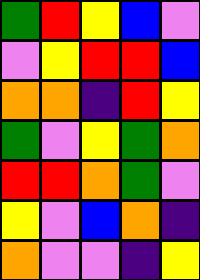[["green", "red", "yellow", "blue", "violet"], ["violet", "yellow", "red", "red", "blue"], ["orange", "orange", "indigo", "red", "yellow"], ["green", "violet", "yellow", "green", "orange"], ["red", "red", "orange", "green", "violet"], ["yellow", "violet", "blue", "orange", "indigo"], ["orange", "violet", "violet", "indigo", "yellow"]]